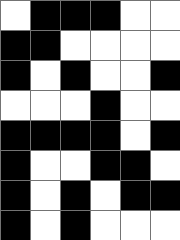[["white", "black", "black", "black", "white", "white"], ["black", "black", "white", "white", "white", "white"], ["black", "white", "black", "white", "white", "black"], ["white", "white", "white", "black", "white", "white"], ["black", "black", "black", "black", "white", "black"], ["black", "white", "white", "black", "black", "white"], ["black", "white", "black", "white", "black", "black"], ["black", "white", "black", "white", "white", "white"]]